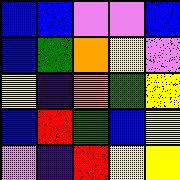[["blue", "blue", "violet", "violet", "blue"], ["blue", "green", "orange", "yellow", "violet"], ["yellow", "indigo", "orange", "green", "yellow"], ["blue", "red", "green", "blue", "yellow"], ["violet", "indigo", "red", "yellow", "yellow"]]